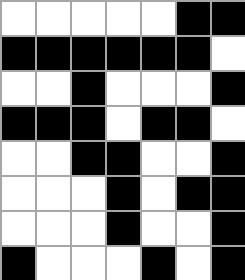[["white", "white", "white", "white", "white", "black", "black"], ["black", "black", "black", "black", "black", "black", "white"], ["white", "white", "black", "white", "white", "white", "black"], ["black", "black", "black", "white", "black", "black", "white"], ["white", "white", "black", "black", "white", "white", "black"], ["white", "white", "white", "black", "white", "black", "black"], ["white", "white", "white", "black", "white", "white", "black"], ["black", "white", "white", "white", "black", "white", "black"]]